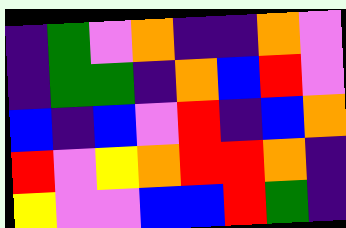[["indigo", "green", "violet", "orange", "indigo", "indigo", "orange", "violet"], ["indigo", "green", "green", "indigo", "orange", "blue", "red", "violet"], ["blue", "indigo", "blue", "violet", "red", "indigo", "blue", "orange"], ["red", "violet", "yellow", "orange", "red", "red", "orange", "indigo"], ["yellow", "violet", "violet", "blue", "blue", "red", "green", "indigo"]]